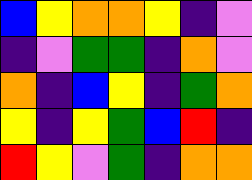[["blue", "yellow", "orange", "orange", "yellow", "indigo", "violet"], ["indigo", "violet", "green", "green", "indigo", "orange", "violet"], ["orange", "indigo", "blue", "yellow", "indigo", "green", "orange"], ["yellow", "indigo", "yellow", "green", "blue", "red", "indigo"], ["red", "yellow", "violet", "green", "indigo", "orange", "orange"]]